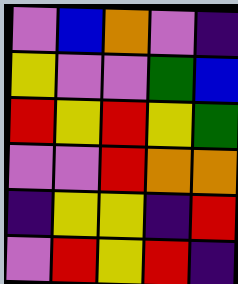[["violet", "blue", "orange", "violet", "indigo"], ["yellow", "violet", "violet", "green", "blue"], ["red", "yellow", "red", "yellow", "green"], ["violet", "violet", "red", "orange", "orange"], ["indigo", "yellow", "yellow", "indigo", "red"], ["violet", "red", "yellow", "red", "indigo"]]